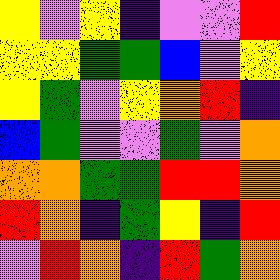[["yellow", "violet", "yellow", "indigo", "violet", "violet", "red"], ["yellow", "yellow", "green", "green", "blue", "violet", "yellow"], ["yellow", "green", "violet", "yellow", "orange", "red", "indigo"], ["blue", "green", "violet", "violet", "green", "violet", "orange"], ["orange", "orange", "green", "green", "red", "red", "orange"], ["red", "orange", "indigo", "green", "yellow", "indigo", "red"], ["violet", "red", "orange", "indigo", "red", "green", "orange"]]